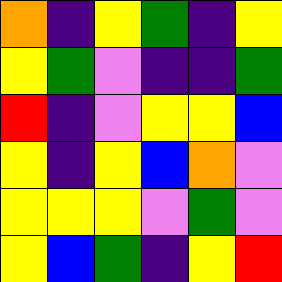[["orange", "indigo", "yellow", "green", "indigo", "yellow"], ["yellow", "green", "violet", "indigo", "indigo", "green"], ["red", "indigo", "violet", "yellow", "yellow", "blue"], ["yellow", "indigo", "yellow", "blue", "orange", "violet"], ["yellow", "yellow", "yellow", "violet", "green", "violet"], ["yellow", "blue", "green", "indigo", "yellow", "red"]]